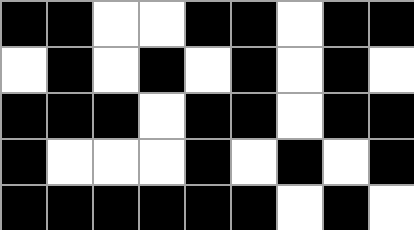[["black", "black", "white", "white", "black", "black", "white", "black", "black"], ["white", "black", "white", "black", "white", "black", "white", "black", "white"], ["black", "black", "black", "white", "black", "black", "white", "black", "black"], ["black", "white", "white", "white", "black", "white", "black", "white", "black"], ["black", "black", "black", "black", "black", "black", "white", "black", "white"]]